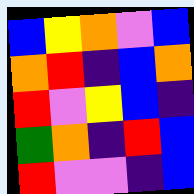[["blue", "yellow", "orange", "violet", "blue"], ["orange", "red", "indigo", "blue", "orange"], ["red", "violet", "yellow", "blue", "indigo"], ["green", "orange", "indigo", "red", "blue"], ["red", "violet", "violet", "indigo", "blue"]]